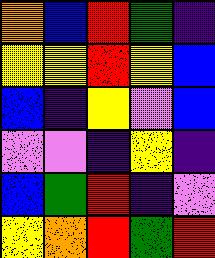[["orange", "blue", "red", "green", "indigo"], ["yellow", "yellow", "red", "yellow", "blue"], ["blue", "indigo", "yellow", "violet", "blue"], ["violet", "violet", "indigo", "yellow", "indigo"], ["blue", "green", "red", "indigo", "violet"], ["yellow", "orange", "red", "green", "red"]]